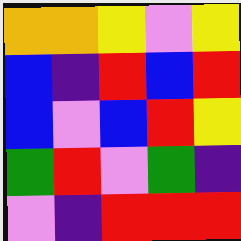[["orange", "orange", "yellow", "violet", "yellow"], ["blue", "indigo", "red", "blue", "red"], ["blue", "violet", "blue", "red", "yellow"], ["green", "red", "violet", "green", "indigo"], ["violet", "indigo", "red", "red", "red"]]